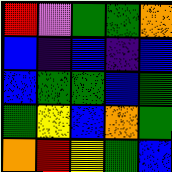[["red", "violet", "green", "green", "orange"], ["blue", "indigo", "blue", "indigo", "blue"], ["blue", "green", "green", "blue", "green"], ["green", "yellow", "blue", "orange", "green"], ["orange", "red", "yellow", "green", "blue"]]